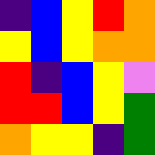[["indigo", "blue", "yellow", "red", "orange"], ["yellow", "blue", "yellow", "orange", "orange"], ["red", "indigo", "blue", "yellow", "violet"], ["red", "red", "blue", "yellow", "green"], ["orange", "yellow", "yellow", "indigo", "green"]]